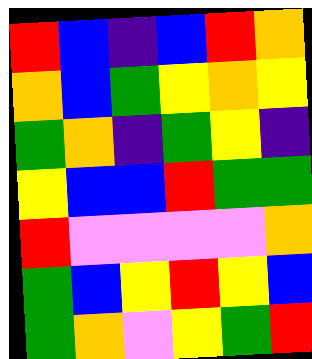[["red", "blue", "indigo", "blue", "red", "orange"], ["orange", "blue", "green", "yellow", "orange", "yellow"], ["green", "orange", "indigo", "green", "yellow", "indigo"], ["yellow", "blue", "blue", "red", "green", "green"], ["red", "violet", "violet", "violet", "violet", "orange"], ["green", "blue", "yellow", "red", "yellow", "blue"], ["green", "orange", "violet", "yellow", "green", "red"]]